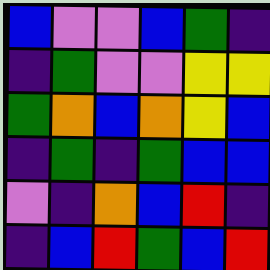[["blue", "violet", "violet", "blue", "green", "indigo"], ["indigo", "green", "violet", "violet", "yellow", "yellow"], ["green", "orange", "blue", "orange", "yellow", "blue"], ["indigo", "green", "indigo", "green", "blue", "blue"], ["violet", "indigo", "orange", "blue", "red", "indigo"], ["indigo", "blue", "red", "green", "blue", "red"]]